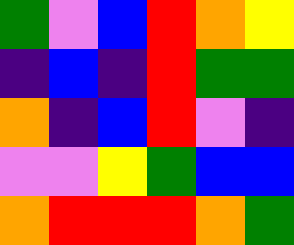[["green", "violet", "blue", "red", "orange", "yellow"], ["indigo", "blue", "indigo", "red", "green", "green"], ["orange", "indigo", "blue", "red", "violet", "indigo"], ["violet", "violet", "yellow", "green", "blue", "blue"], ["orange", "red", "red", "red", "orange", "green"]]